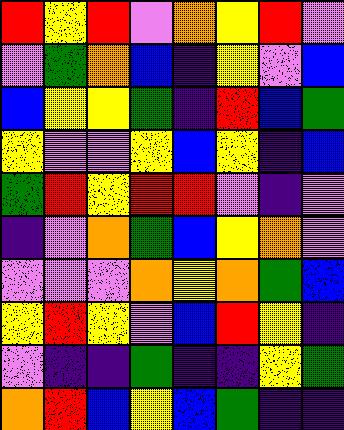[["red", "yellow", "red", "violet", "orange", "yellow", "red", "violet"], ["violet", "green", "orange", "blue", "indigo", "yellow", "violet", "blue"], ["blue", "yellow", "yellow", "green", "indigo", "red", "blue", "green"], ["yellow", "violet", "violet", "yellow", "blue", "yellow", "indigo", "blue"], ["green", "red", "yellow", "red", "red", "violet", "indigo", "violet"], ["indigo", "violet", "orange", "green", "blue", "yellow", "orange", "violet"], ["violet", "violet", "violet", "orange", "yellow", "orange", "green", "blue"], ["yellow", "red", "yellow", "violet", "blue", "red", "yellow", "indigo"], ["violet", "indigo", "indigo", "green", "indigo", "indigo", "yellow", "green"], ["orange", "red", "blue", "yellow", "blue", "green", "indigo", "indigo"]]